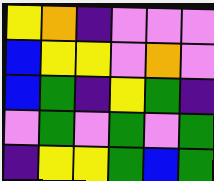[["yellow", "orange", "indigo", "violet", "violet", "violet"], ["blue", "yellow", "yellow", "violet", "orange", "violet"], ["blue", "green", "indigo", "yellow", "green", "indigo"], ["violet", "green", "violet", "green", "violet", "green"], ["indigo", "yellow", "yellow", "green", "blue", "green"]]